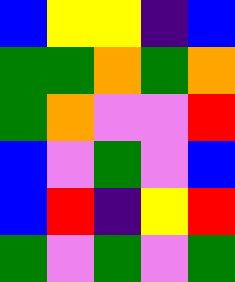[["blue", "yellow", "yellow", "indigo", "blue"], ["green", "green", "orange", "green", "orange"], ["green", "orange", "violet", "violet", "red"], ["blue", "violet", "green", "violet", "blue"], ["blue", "red", "indigo", "yellow", "red"], ["green", "violet", "green", "violet", "green"]]